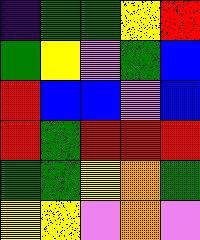[["indigo", "green", "green", "yellow", "red"], ["green", "yellow", "violet", "green", "blue"], ["red", "blue", "blue", "violet", "blue"], ["red", "green", "red", "red", "red"], ["green", "green", "yellow", "orange", "green"], ["yellow", "yellow", "violet", "orange", "violet"]]